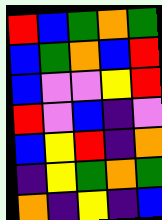[["red", "blue", "green", "orange", "green"], ["blue", "green", "orange", "blue", "red"], ["blue", "violet", "violet", "yellow", "red"], ["red", "violet", "blue", "indigo", "violet"], ["blue", "yellow", "red", "indigo", "orange"], ["indigo", "yellow", "green", "orange", "green"], ["orange", "indigo", "yellow", "indigo", "blue"]]